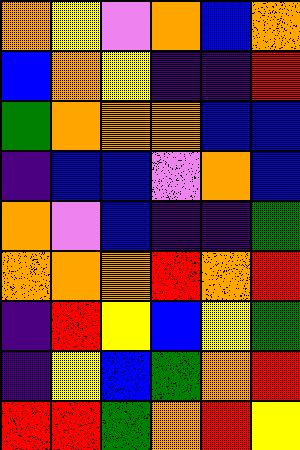[["orange", "yellow", "violet", "orange", "blue", "orange"], ["blue", "orange", "yellow", "indigo", "indigo", "red"], ["green", "orange", "orange", "orange", "blue", "blue"], ["indigo", "blue", "blue", "violet", "orange", "blue"], ["orange", "violet", "blue", "indigo", "indigo", "green"], ["orange", "orange", "orange", "red", "orange", "red"], ["indigo", "red", "yellow", "blue", "yellow", "green"], ["indigo", "yellow", "blue", "green", "orange", "red"], ["red", "red", "green", "orange", "red", "yellow"]]